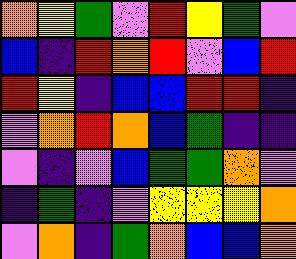[["orange", "yellow", "green", "violet", "red", "yellow", "green", "violet"], ["blue", "indigo", "red", "orange", "red", "violet", "blue", "red"], ["red", "yellow", "indigo", "blue", "blue", "red", "red", "indigo"], ["violet", "orange", "red", "orange", "blue", "green", "indigo", "indigo"], ["violet", "indigo", "violet", "blue", "green", "green", "orange", "violet"], ["indigo", "green", "indigo", "violet", "yellow", "yellow", "yellow", "orange"], ["violet", "orange", "indigo", "green", "orange", "blue", "blue", "orange"]]